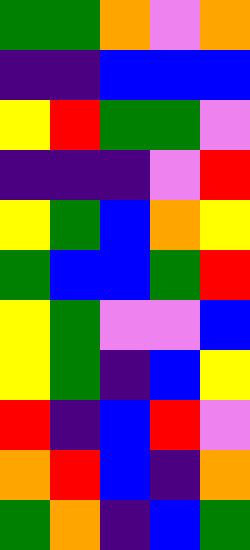[["green", "green", "orange", "violet", "orange"], ["indigo", "indigo", "blue", "blue", "blue"], ["yellow", "red", "green", "green", "violet"], ["indigo", "indigo", "indigo", "violet", "red"], ["yellow", "green", "blue", "orange", "yellow"], ["green", "blue", "blue", "green", "red"], ["yellow", "green", "violet", "violet", "blue"], ["yellow", "green", "indigo", "blue", "yellow"], ["red", "indigo", "blue", "red", "violet"], ["orange", "red", "blue", "indigo", "orange"], ["green", "orange", "indigo", "blue", "green"]]